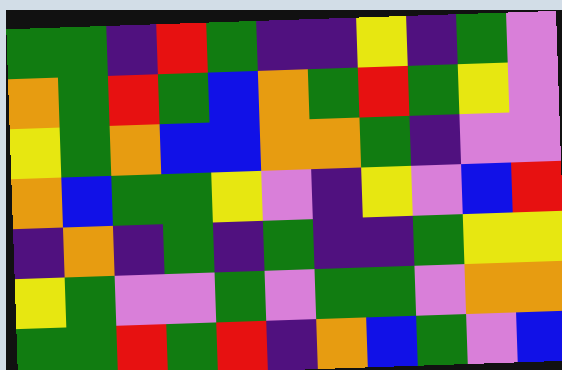[["green", "green", "indigo", "red", "green", "indigo", "indigo", "yellow", "indigo", "green", "violet"], ["orange", "green", "red", "green", "blue", "orange", "green", "red", "green", "yellow", "violet"], ["yellow", "green", "orange", "blue", "blue", "orange", "orange", "green", "indigo", "violet", "violet"], ["orange", "blue", "green", "green", "yellow", "violet", "indigo", "yellow", "violet", "blue", "red"], ["indigo", "orange", "indigo", "green", "indigo", "green", "indigo", "indigo", "green", "yellow", "yellow"], ["yellow", "green", "violet", "violet", "green", "violet", "green", "green", "violet", "orange", "orange"], ["green", "green", "red", "green", "red", "indigo", "orange", "blue", "green", "violet", "blue"]]